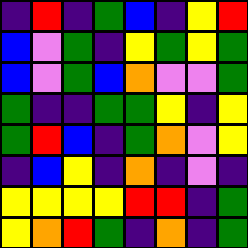[["indigo", "red", "indigo", "green", "blue", "indigo", "yellow", "red"], ["blue", "violet", "green", "indigo", "yellow", "green", "yellow", "green"], ["blue", "violet", "green", "blue", "orange", "violet", "violet", "green"], ["green", "indigo", "indigo", "green", "green", "yellow", "indigo", "yellow"], ["green", "red", "blue", "indigo", "green", "orange", "violet", "yellow"], ["indigo", "blue", "yellow", "indigo", "orange", "indigo", "violet", "indigo"], ["yellow", "yellow", "yellow", "yellow", "red", "red", "indigo", "green"], ["yellow", "orange", "red", "green", "indigo", "orange", "indigo", "green"]]